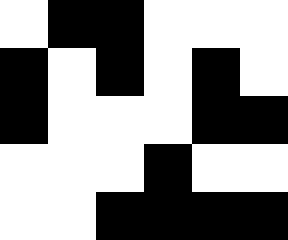[["white", "black", "black", "white", "white", "white"], ["black", "white", "black", "white", "black", "white"], ["black", "white", "white", "white", "black", "black"], ["white", "white", "white", "black", "white", "white"], ["white", "white", "black", "black", "black", "black"]]